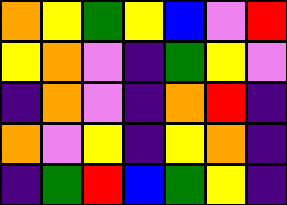[["orange", "yellow", "green", "yellow", "blue", "violet", "red"], ["yellow", "orange", "violet", "indigo", "green", "yellow", "violet"], ["indigo", "orange", "violet", "indigo", "orange", "red", "indigo"], ["orange", "violet", "yellow", "indigo", "yellow", "orange", "indigo"], ["indigo", "green", "red", "blue", "green", "yellow", "indigo"]]